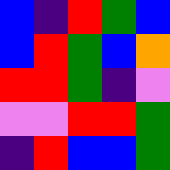[["blue", "indigo", "red", "green", "blue"], ["blue", "red", "green", "blue", "orange"], ["red", "red", "green", "indigo", "violet"], ["violet", "violet", "red", "red", "green"], ["indigo", "red", "blue", "blue", "green"]]